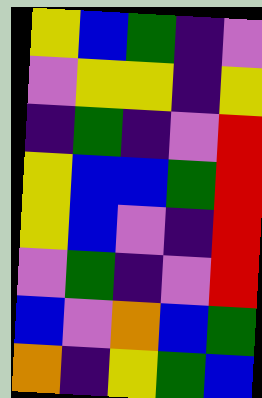[["yellow", "blue", "green", "indigo", "violet"], ["violet", "yellow", "yellow", "indigo", "yellow"], ["indigo", "green", "indigo", "violet", "red"], ["yellow", "blue", "blue", "green", "red"], ["yellow", "blue", "violet", "indigo", "red"], ["violet", "green", "indigo", "violet", "red"], ["blue", "violet", "orange", "blue", "green"], ["orange", "indigo", "yellow", "green", "blue"]]